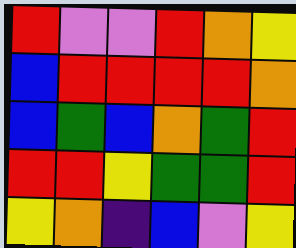[["red", "violet", "violet", "red", "orange", "yellow"], ["blue", "red", "red", "red", "red", "orange"], ["blue", "green", "blue", "orange", "green", "red"], ["red", "red", "yellow", "green", "green", "red"], ["yellow", "orange", "indigo", "blue", "violet", "yellow"]]